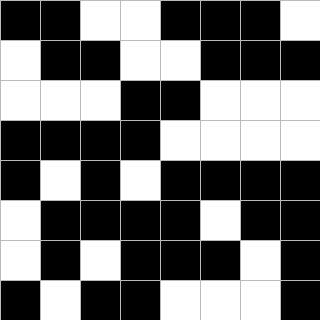[["black", "black", "white", "white", "black", "black", "black", "white"], ["white", "black", "black", "white", "white", "black", "black", "black"], ["white", "white", "white", "black", "black", "white", "white", "white"], ["black", "black", "black", "black", "white", "white", "white", "white"], ["black", "white", "black", "white", "black", "black", "black", "black"], ["white", "black", "black", "black", "black", "white", "black", "black"], ["white", "black", "white", "black", "black", "black", "white", "black"], ["black", "white", "black", "black", "white", "white", "white", "black"]]